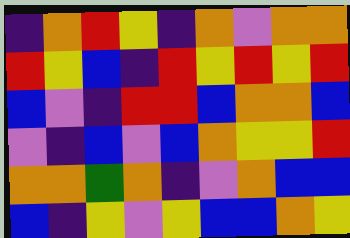[["indigo", "orange", "red", "yellow", "indigo", "orange", "violet", "orange", "orange"], ["red", "yellow", "blue", "indigo", "red", "yellow", "red", "yellow", "red"], ["blue", "violet", "indigo", "red", "red", "blue", "orange", "orange", "blue"], ["violet", "indigo", "blue", "violet", "blue", "orange", "yellow", "yellow", "red"], ["orange", "orange", "green", "orange", "indigo", "violet", "orange", "blue", "blue"], ["blue", "indigo", "yellow", "violet", "yellow", "blue", "blue", "orange", "yellow"]]